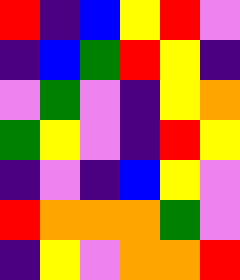[["red", "indigo", "blue", "yellow", "red", "violet"], ["indigo", "blue", "green", "red", "yellow", "indigo"], ["violet", "green", "violet", "indigo", "yellow", "orange"], ["green", "yellow", "violet", "indigo", "red", "yellow"], ["indigo", "violet", "indigo", "blue", "yellow", "violet"], ["red", "orange", "orange", "orange", "green", "violet"], ["indigo", "yellow", "violet", "orange", "orange", "red"]]